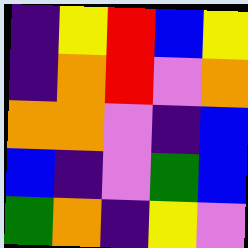[["indigo", "yellow", "red", "blue", "yellow"], ["indigo", "orange", "red", "violet", "orange"], ["orange", "orange", "violet", "indigo", "blue"], ["blue", "indigo", "violet", "green", "blue"], ["green", "orange", "indigo", "yellow", "violet"]]